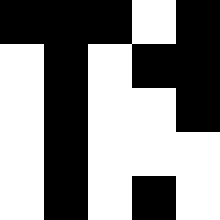[["black", "black", "black", "white", "black"], ["white", "black", "white", "black", "black"], ["white", "black", "white", "white", "black"], ["white", "black", "white", "white", "white"], ["white", "black", "white", "black", "white"]]